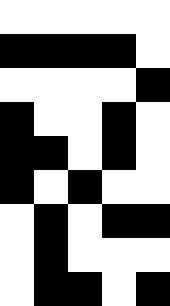[["white", "white", "white", "white", "white"], ["black", "black", "black", "black", "white"], ["white", "white", "white", "white", "black"], ["black", "white", "white", "black", "white"], ["black", "black", "white", "black", "white"], ["black", "white", "black", "white", "white"], ["white", "black", "white", "black", "black"], ["white", "black", "white", "white", "white"], ["white", "black", "black", "white", "black"]]